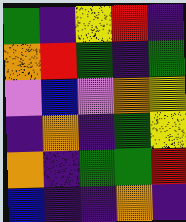[["green", "indigo", "yellow", "red", "indigo"], ["orange", "red", "green", "indigo", "green"], ["violet", "blue", "violet", "orange", "yellow"], ["indigo", "orange", "indigo", "green", "yellow"], ["orange", "indigo", "green", "green", "red"], ["blue", "indigo", "indigo", "orange", "indigo"]]